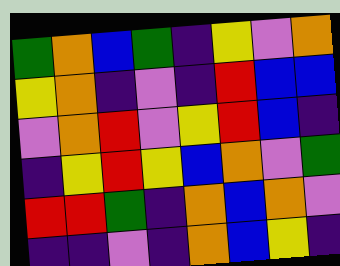[["green", "orange", "blue", "green", "indigo", "yellow", "violet", "orange"], ["yellow", "orange", "indigo", "violet", "indigo", "red", "blue", "blue"], ["violet", "orange", "red", "violet", "yellow", "red", "blue", "indigo"], ["indigo", "yellow", "red", "yellow", "blue", "orange", "violet", "green"], ["red", "red", "green", "indigo", "orange", "blue", "orange", "violet"], ["indigo", "indigo", "violet", "indigo", "orange", "blue", "yellow", "indigo"]]